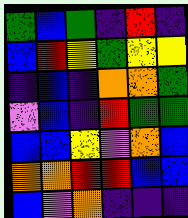[["green", "blue", "green", "indigo", "red", "indigo"], ["blue", "red", "yellow", "green", "yellow", "yellow"], ["indigo", "blue", "indigo", "orange", "orange", "green"], ["violet", "blue", "indigo", "red", "green", "green"], ["blue", "blue", "yellow", "violet", "orange", "blue"], ["orange", "orange", "red", "red", "blue", "blue"], ["blue", "violet", "orange", "indigo", "indigo", "indigo"]]